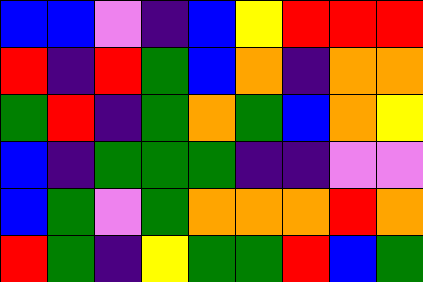[["blue", "blue", "violet", "indigo", "blue", "yellow", "red", "red", "red"], ["red", "indigo", "red", "green", "blue", "orange", "indigo", "orange", "orange"], ["green", "red", "indigo", "green", "orange", "green", "blue", "orange", "yellow"], ["blue", "indigo", "green", "green", "green", "indigo", "indigo", "violet", "violet"], ["blue", "green", "violet", "green", "orange", "orange", "orange", "red", "orange"], ["red", "green", "indigo", "yellow", "green", "green", "red", "blue", "green"]]